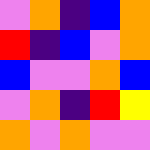[["violet", "orange", "indigo", "blue", "orange"], ["red", "indigo", "blue", "violet", "orange"], ["blue", "violet", "violet", "orange", "blue"], ["violet", "orange", "indigo", "red", "yellow"], ["orange", "violet", "orange", "violet", "violet"]]